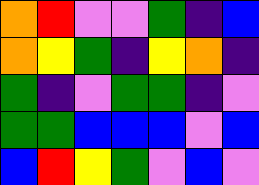[["orange", "red", "violet", "violet", "green", "indigo", "blue"], ["orange", "yellow", "green", "indigo", "yellow", "orange", "indigo"], ["green", "indigo", "violet", "green", "green", "indigo", "violet"], ["green", "green", "blue", "blue", "blue", "violet", "blue"], ["blue", "red", "yellow", "green", "violet", "blue", "violet"]]